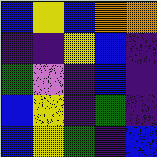[["blue", "yellow", "blue", "orange", "orange"], ["indigo", "indigo", "yellow", "blue", "indigo"], ["green", "violet", "indigo", "blue", "indigo"], ["blue", "yellow", "indigo", "green", "indigo"], ["blue", "yellow", "green", "indigo", "blue"]]